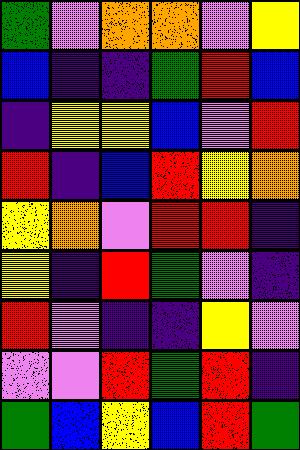[["green", "violet", "orange", "orange", "violet", "yellow"], ["blue", "indigo", "indigo", "green", "red", "blue"], ["indigo", "yellow", "yellow", "blue", "violet", "red"], ["red", "indigo", "blue", "red", "yellow", "orange"], ["yellow", "orange", "violet", "red", "red", "indigo"], ["yellow", "indigo", "red", "green", "violet", "indigo"], ["red", "violet", "indigo", "indigo", "yellow", "violet"], ["violet", "violet", "red", "green", "red", "indigo"], ["green", "blue", "yellow", "blue", "red", "green"]]